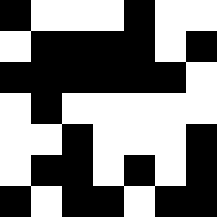[["black", "white", "white", "white", "black", "white", "white"], ["white", "black", "black", "black", "black", "white", "black"], ["black", "black", "black", "black", "black", "black", "white"], ["white", "black", "white", "white", "white", "white", "white"], ["white", "white", "black", "white", "white", "white", "black"], ["white", "black", "black", "white", "black", "white", "black"], ["black", "white", "black", "black", "white", "black", "black"]]